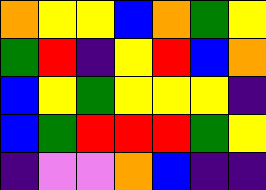[["orange", "yellow", "yellow", "blue", "orange", "green", "yellow"], ["green", "red", "indigo", "yellow", "red", "blue", "orange"], ["blue", "yellow", "green", "yellow", "yellow", "yellow", "indigo"], ["blue", "green", "red", "red", "red", "green", "yellow"], ["indigo", "violet", "violet", "orange", "blue", "indigo", "indigo"]]